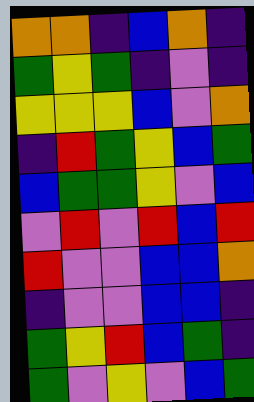[["orange", "orange", "indigo", "blue", "orange", "indigo"], ["green", "yellow", "green", "indigo", "violet", "indigo"], ["yellow", "yellow", "yellow", "blue", "violet", "orange"], ["indigo", "red", "green", "yellow", "blue", "green"], ["blue", "green", "green", "yellow", "violet", "blue"], ["violet", "red", "violet", "red", "blue", "red"], ["red", "violet", "violet", "blue", "blue", "orange"], ["indigo", "violet", "violet", "blue", "blue", "indigo"], ["green", "yellow", "red", "blue", "green", "indigo"], ["green", "violet", "yellow", "violet", "blue", "green"]]